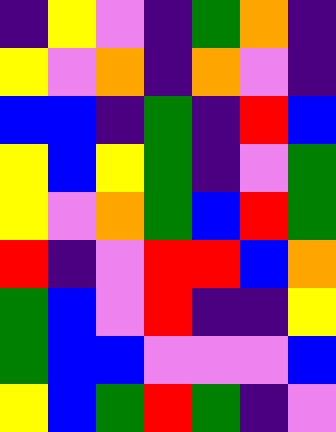[["indigo", "yellow", "violet", "indigo", "green", "orange", "indigo"], ["yellow", "violet", "orange", "indigo", "orange", "violet", "indigo"], ["blue", "blue", "indigo", "green", "indigo", "red", "blue"], ["yellow", "blue", "yellow", "green", "indigo", "violet", "green"], ["yellow", "violet", "orange", "green", "blue", "red", "green"], ["red", "indigo", "violet", "red", "red", "blue", "orange"], ["green", "blue", "violet", "red", "indigo", "indigo", "yellow"], ["green", "blue", "blue", "violet", "violet", "violet", "blue"], ["yellow", "blue", "green", "red", "green", "indigo", "violet"]]